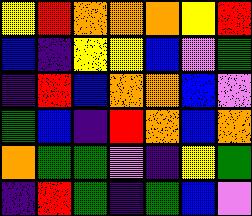[["yellow", "red", "orange", "orange", "orange", "yellow", "red"], ["blue", "indigo", "yellow", "yellow", "blue", "violet", "green"], ["indigo", "red", "blue", "orange", "orange", "blue", "violet"], ["green", "blue", "indigo", "red", "orange", "blue", "orange"], ["orange", "green", "green", "violet", "indigo", "yellow", "green"], ["indigo", "red", "green", "indigo", "green", "blue", "violet"]]